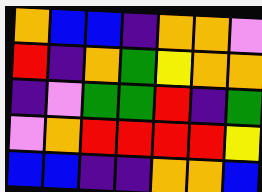[["orange", "blue", "blue", "indigo", "orange", "orange", "violet"], ["red", "indigo", "orange", "green", "yellow", "orange", "orange"], ["indigo", "violet", "green", "green", "red", "indigo", "green"], ["violet", "orange", "red", "red", "red", "red", "yellow"], ["blue", "blue", "indigo", "indigo", "orange", "orange", "blue"]]